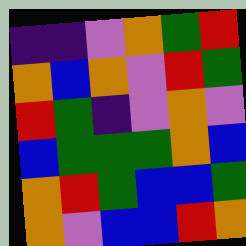[["indigo", "indigo", "violet", "orange", "green", "red"], ["orange", "blue", "orange", "violet", "red", "green"], ["red", "green", "indigo", "violet", "orange", "violet"], ["blue", "green", "green", "green", "orange", "blue"], ["orange", "red", "green", "blue", "blue", "green"], ["orange", "violet", "blue", "blue", "red", "orange"]]